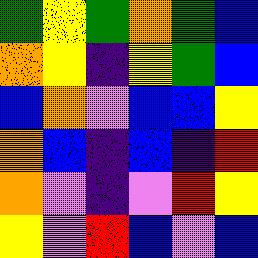[["green", "yellow", "green", "orange", "green", "blue"], ["orange", "yellow", "indigo", "yellow", "green", "blue"], ["blue", "orange", "violet", "blue", "blue", "yellow"], ["orange", "blue", "indigo", "blue", "indigo", "red"], ["orange", "violet", "indigo", "violet", "red", "yellow"], ["yellow", "violet", "red", "blue", "violet", "blue"]]